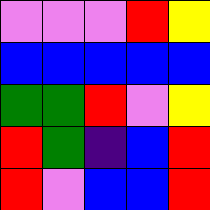[["violet", "violet", "violet", "red", "yellow"], ["blue", "blue", "blue", "blue", "blue"], ["green", "green", "red", "violet", "yellow"], ["red", "green", "indigo", "blue", "red"], ["red", "violet", "blue", "blue", "red"]]